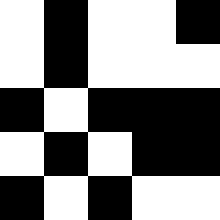[["white", "black", "white", "white", "black"], ["white", "black", "white", "white", "white"], ["black", "white", "black", "black", "black"], ["white", "black", "white", "black", "black"], ["black", "white", "black", "white", "white"]]